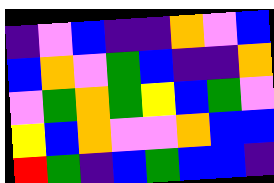[["indigo", "violet", "blue", "indigo", "indigo", "orange", "violet", "blue"], ["blue", "orange", "violet", "green", "blue", "indigo", "indigo", "orange"], ["violet", "green", "orange", "green", "yellow", "blue", "green", "violet"], ["yellow", "blue", "orange", "violet", "violet", "orange", "blue", "blue"], ["red", "green", "indigo", "blue", "green", "blue", "blue", "indigo"]]